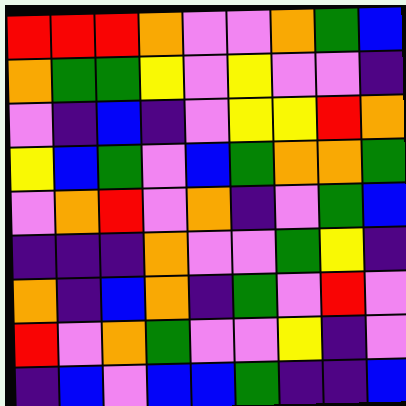[["red", "red", "red", "orange", "violet", "violet", "orange", "green", "blue"], ["orange", "green", "green", "yellow", "violet", "yellow", "violet", "violet", "indigo"], ["violet", "indigo", "blue", "indigo", "violet", "yellow", "yellow", "red", "orange"], ["yellow", "blue", "green", "violet", "blue", "green", "orange", "orange", "green"], ["violet", "orange", "red", "violet", "orange", "indigo", "violet", "green", "blue"], ["indigo", "indigo", "indigo", "orange", "violet", "violet", "green", "yellow", "indigo"], ["orange", "indigo", "blue", "orange", "indigo", "green", "violet", "red", "violet"], ["red", "violet", "orange", "green", "violet", "violet", "yellow", "indigo", "violet"], ["indigo", "blue", "violet", "blue", "blue", "green", "indigo", "indigo", "blue"]]